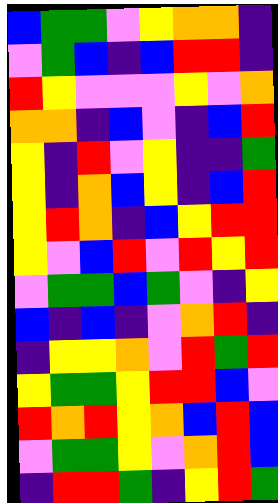[["blue", "green", "green", "violet", "yellow", "orange", "orange", "indigo"], ["violet", "green", "blue", "indigo", "blue", "red", "red", "indigo"], ["red", "yellow", "violet", "violet", "violet", "yellow", "violet", "orange"], ["orange", "orange", "indigo", "blue", "violet", "indigo", "blue", "red"], ["yellow", "indigo", "red", "violet", "yellow", "indigo", "indigo", "green"], ["yellow", "indigo", "orange", "blue", "yellow", "indigo", "blue", "red"], ["yellow", "red", "orange", "indigo", "blue", "yellow", "red", "red"], ["yellow", "violet", "blue", "red", "violet", "red", "yellow", "red"], ["violet", "green", "green", "blue", "green", "violet", "indigo", "yellow"], ["blue", "indigo", "blue", "indigo", "violet", "orange", "red", "indigo"], ["indigo", "yellow", "yellow", "orange", "violet", "red", "green", "red"], ["yellow", "green", "green", "yellow", "red", "red", "blue", "violet"], ["red", "orange", "red", "yellow", "orange", "blue", "red", "blue"], ["violet", "green", "green", "yellow", "violet", "orange", "red", "blue"], ["indigo", "red", "red", "green", "indigo", "yellow", "red", "green"]]